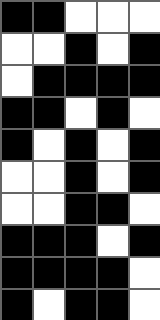[["black", "black", "white", "white", "white"], ["white", "white", "black", "white", "black"], ["white", "black", "black", "black", "black"], ["black", "black", "white", "black", "white"], ["black", "white", "black", "white", "black"], ["white", "white", "black", "white", "black"], ["white", "white", "black", "black", "white"], ["black", "black", "black", "white", "black"], ["black", "black", "black", "black", "white"], ["black", "white", "black", "black", "white"]]